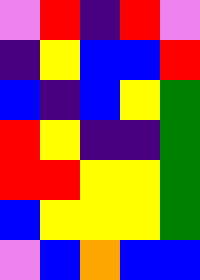[["violet", "red", "indigo", "red", "violet"], ["indigo", "yellow", "blue", "blue", "red"], ["blue", "indigo", "blue", "yellow", "green"], ["red", "yellow", "indigo", "indigo", "green"], ["red", "red", "yellow", "yellow", "green"], ["blue", "yellow", "yellow", "yellow", "green"], ["violet", "blue", "orange", "blue", "blue"]]